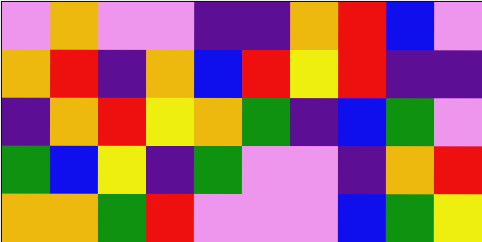[["violet", "orange", "violet", "violet", "indigo", "indigo", "orange", "red", "blue", "violet"], ["orange", "red", "indigo", "orange", "blue", "red", "yellow", "red", "indigo", "indigo"], ["indigo", "orange", "red", "yellow", "orange", "green", "indigo", "blue", "green", "violet"], ["green", "blue", "yellow", "indigo", "green", "violet", "violet", "indigo", "orange", "red"], ["orange", "orange", "green", "red", "violet", "violet", "violet", "blue", "green", "yellow"]]